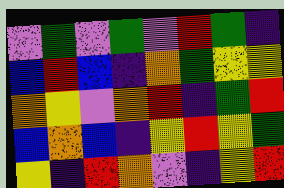[["violet", "green", "violet", "green", "violet", "red", "green", "indigo"], ["blue", "red", "blue", "indigo", "orange", "green", "yellow", "yellow"], ["orange", "yellow", "violet", "orange", "red", "indigo", "green", "red"], ["blue", "orange", "blue", "indigo", "yellow", "red", "yellow", "green"], ["yellow", "indigo", "red", "orange", "violet", "indigo", "yellow", "red"]]